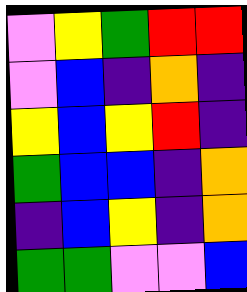[["violet", "yellow", "green", "red", "red"], ["violet", "blue", "indigo", "orange", "indigo"], ["yellow", "blue", "yellow", "red", "indigo"], ["green", "blue", "blue", "indigo", "orange"], ["indigo", "blue", "yellow", "indigo", "orange"], ["green", "green", "violet", "violet", "blue"]]